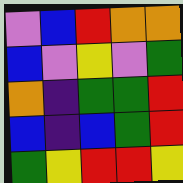[["violet", "blue", "red", "orange", "orange"], ["blue", "violet", "yellow", "violet", "green"], ["orange", "indigo", "green", "green", "red"], ["blue", "indigo", "blue", "green", "red"], ["green", "yellow", "red", "red", "yellow"]]